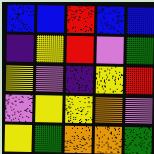[["blue", "blue", "red", "blue", "blue"], ["indigo", "yellow", "red", "violet", "green"], ["yellow", "violet", "indigo", "yellow", "red"], ["violet", "yellow", "yellow", "orange", "violet"], ["yellow", "green", "orange", "orange", "green"]]